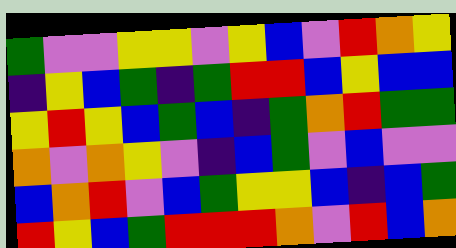[["green", "violet", "violet", "yellow", "yellow", "violet", "yellow", "blue", "violet", "red", "orange", "yellow"], ["indigo", "yellow", "blue", "green", "indigo", "green", "red", "red", "blue", "yellow", "blue", "blue"], ["yellow", "red", "yellow", "blue", "green", "blue", "indigo", "green", "orange", "red", "green", "green"], ["orange", "violet", "orange", "yellow", "violet", "indigo", "blue", "green", "violet", "blue", "violet", "violet"], ["blue", "orange", "red", "violet", "blue", "green", "yellow", "yellow", "blue", "indigo", "blue", "green"], ["red", "yellow", "blue", "green", "red", "red", "red", "orange", "violet", "red", "blue", "orange"]]